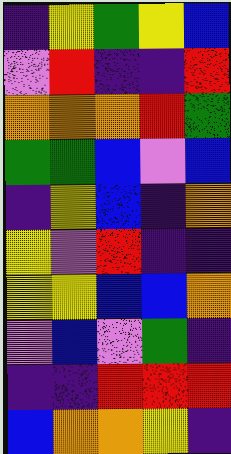[["indigo", "yellow", "green", "yellow", "blue"], ["violet", "red", "indigo", "indigo", "red"], ["orange", "orange", "orange", "red", "green"], ["green", "green", "blue", "violet", "blue"], ["indigo", "yellow", "blue", "indigo", "orange"], ["yellow", "violet", "red", "indigo", "indigo"], ["yellow", "yellow", "blue", "blue", "orange"], ["violet", "blue", "violet", "green", "indigo"], ["indigo", "indigo", "red", "red", "red"], ["blue", "orange", "orange", "yellow", "indigo"]]